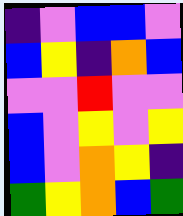[["indigo", "violet", "blue", "blue", "violet"], ["blue", "yellow", "indigo", "orange", "blue"], ["violet", "violet", "red", "violet", "violet"], ["blue", "violet", "yellow", "violet", "yellow"], ["blue", "violet", "orange", "yellow", "indigo"], ["green", "yellow", "orange", "blue", "green"]]